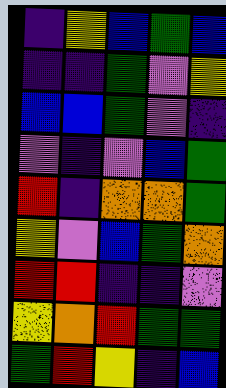[["indigo", "yellow", "blue", "green", "blue"], ["indigo", "indigo", "green", "violet", "yellow"], ["blue", "blue", "green", "violet", "indigo"], ["violet", "indigo", "violet", "blue", "green"], ["red", "indigo", "orange", "orange", "green"], ["yellow", "violet", "blue", "green", "orange"], ["red", "red", "indigo", "indigo", "violet"], ["yellow", "orange", "red", "green", "green"], ["green", "red", "yellow", "indigo", "blue"]]